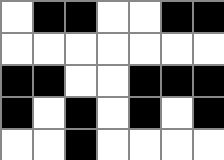[["white", "black", "black", "white", "white", "black", "black"], ["white", "white", "white", "white", "white", "white", "white"], ["black", "black", "white", "white", "black", "black", "black"], ["black", "white", "black", "white", "black", "white", "black"], ["white", "white", "black", "white", "white", "white", "white"]]